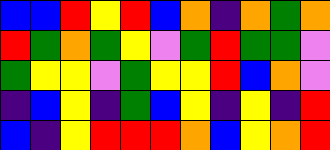[["blue", "blue", "red", "yellow", "red", "blue", "orange", "indigo", "orange", "green", "orange"], ["red", "green", "orange", "green", "yellow", "violet", "green", "red", "green", "green", "violet"], ["green", "yellow", "yellow", "violet", "green", "yellow", "yellow", "red", "blue", "orange", "violet"], ["indigo", "blue", "yellow", "indigo", "green", "blue", "yellow", "indigo", "yellow", "indigo", "red"], ["blue", "indigo", "yellow", "red", "red", "red", "orange", "blue", "yellow", "orange", "red"]]